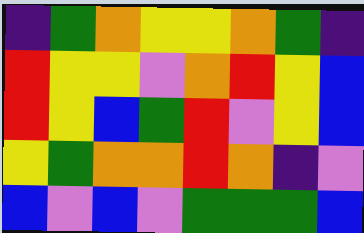[["indigo", "green", "orange", "yellow", "yellow", "orange", "green", "indigo"], ["red", "yellow", "yellow", "violet", "orange", "red", "yellow", "blue"], ["red", "yellow", "blue", "green", "red", "violet", "yellow", "blue"], ["yellow", "green", "orange", "orange", "red", "orange", "indigo", "violet"], ["blue", "violet", "blue", "violet", "green", "green", "green", "blue"]]